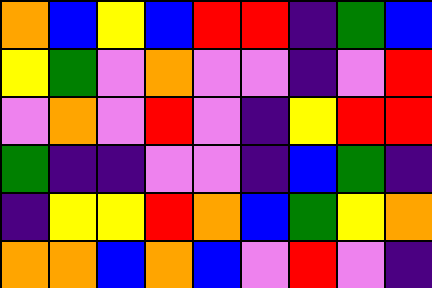[["orange", "blue", "yellow", "blue", "red", "red", "indigo", "green", "blue"], ["yellow", "green", "violet", "orange", "violet", "violet", "indigo", "violet", "red"], ["violet", "orange", "violet", "red", "violet", "indigo", "yellow", "red", "red"], ["green", "indigo", "indigo", "violet", "violet", "indigo", "blue", "green", "indigo"], ["indigo", "yellow", "yellow", "red", "orange", "blue", "green", "yellow", "orange"], ["orange", "orange", "blue", "orange", "blue", "violet", "red", "violet", "indigo"]]